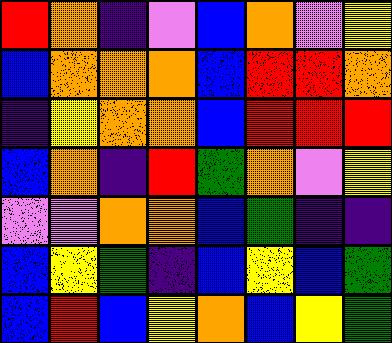[["red", "orange", "indigo", "violet", "blue", "orange", "violet", "yellow"], ["blue", "orange", "orange", "orange", "blue", "red", "red", "orange"], ["indigo", "yellow", "orange", "orange", "blue", "red", "red", "red"], ["blue", "orange", "indigo", "red", "green", "orange", "violet", "yellow"], ["violet", "violet", "orange", "orange", "blue", "green", "indigo", "indigo"], ["blue", "yellow", "green", "indigo", "blue", "yellow", "blue", "green"], ["blue", "red", "blue", "yellow", "orange", "blue", "yellow", "green"]]